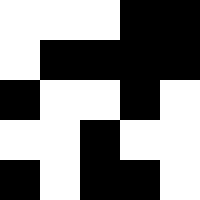[["white", "white", "white", "black", "black"], ["white", "black", "black", "black", "black"], ["black", "white", "white", "black", "white"], ["white", "white", "black", "white", "white"], ["black", "white", "black", "black", "white"]]